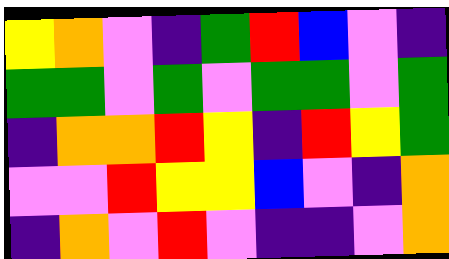[["yellow", "orange", "violet", "indigo", "green", "red", "blue", "violet", "indigo"], ["green", "green", "violet", "green", "violet", "green", "green", "violet", "green"], ["indigo", "orange", "orange", "red", "yellow", "indigo", "red", "yellow", "green"], ["violet", "violet", "red", "yellow", "yellow", "blue", "violet", "indigo", "orange"], ["indigo", "orange", "violet", "red", "violet", "indigo", "indigo", "violet", "orange"]]